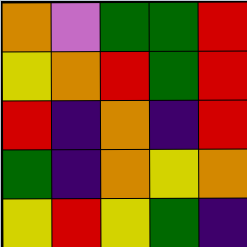[["orange", "violet", "green", "green", "red"], ["yellow", "orange", "red", "green", "red"], ["red", "indigo", "orange", "indigo", "red"], ["green", "indigo", "orange", "yellow", "orange"], ["yellow", "red", "yellow", "green", "indigo"]]